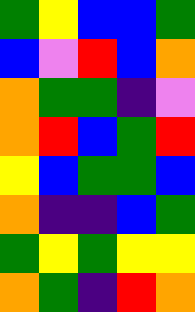[["green", "yellow", "blue", "blue", "green"], ["blue", "violet", "red", "blue", "orange"], ["orange", "green", "green", "indigo", "violet"], ["orange", "red", "blue", "green", "red"], ["yellow", "blue", "green", "green", "blue"], ["orange", "indigo", "indigo", "blue", "green"], ["green", "yellow", "green", "yellow", "yellow"], ["orange", "green", "indigo", "red", "orange"]]